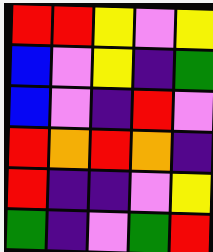[["red", "red", "yellow", "violet", "yellow"], ["blue", "violet", "yellow", "indigo", "green"], ["blue", "violet", "indigo", "red", "violet"], ["red", "orange", "red", "orange", "indigo"], ["red", "indigo", "indigo", "violet", "yellow"], ["green", "indigo", "violet", "green", "red"]]